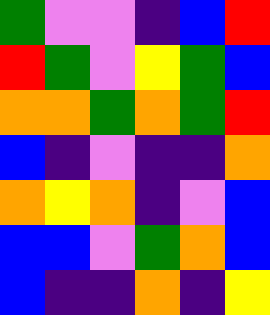[["green", "violet", "violet", "indigo", "blue", "red"], ["red", "green", "violet", "yellow", "green", "blue"], ["orange", "orange", "green", "orange", "green", "red"], ["blue", "indigo", "violet", "indigo", "indigo", "orange"], ["orange", "yellow", "orange", "indigo", "violet", "blue"], ["blue", "blue", "violet", "green", "orange", "blue"], ["blue", "indigo", "indigo", "orange", "indigo", "yellow"]]